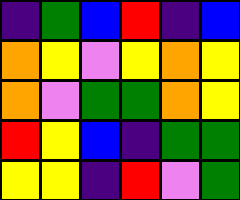[["indigo", "green", "blue", "red", "indigo", "blue"], ["orange", "yellow", "violet", "yellow", "orange", "yellow"], ["orange", "violet", "green", "green", "orange", "yellow"], ["red", "yellow", "blue", "indigo", "green", "green"], ["yellow", "yellow", "indigo", "red", "violet", "green"]]